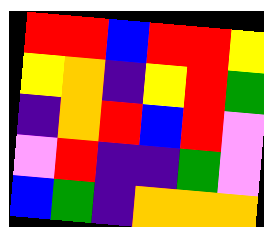[["red", "red", "blue", "red", "red", "yellow"], ["yellow", "orange", "indigo", "yellow", "red", "green"], ["indigo", "orange", "red", "blue", "red", "violet"], ["violet", "red", "indigo", "indigo", "green", "violet"], ["blue", "green", "indigo", "orange", "orange", "orange"]]